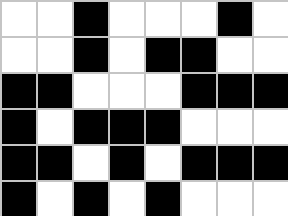[["white", "white", "black", "white", "white", "white", "black", "white"], ["white", "white", "black", "white", "black", "black", "white", "white"], ["black", "black", "white", "white", "white", "black", "black", "black"], ["black", "white", "black", "black", "black", "white", "white", "white"], ["black", "black", "white", "black", "white", "black", "black", "black"], ["black", "white", "black", "white", "black", "white", "white", "white"]]